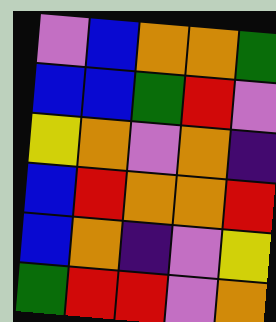[["violet", "blue", "orange", "orange", "green"], ["blue", "blue", "green", "red", "violet"], ["yellow", "orange", "violet", "orange", "indigo"], ["blue", "red", "orange", "orange", "red"], ["blue", "orange", "indigo", "violet", "yellow"], ["green", "red", "red", "violet", "orange"]]